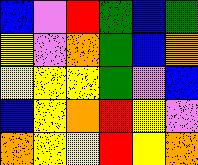[["blue", "violet", "red", "green", "blue", "green"], ["yellow", "violet", "orange", "green", "blue", "orange"], ["yellow", "yellow", "yellow", "green", "violet", "blue"], ["blue", "yellow", "orange", "red", "yellow", "violet"], ["orange", "yellow", "yellow", "red", "yellow", "orange"]]